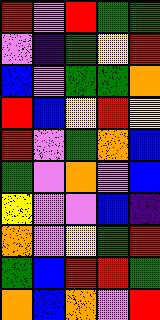[["red", "violet", "red", "green", "green"], ["violet", "indigo", "green", "yellow", "red"], ["blue", "violet", "green", "green", "orange"], ["red", "blue", "yellow", "red", "yellow"], ["red", "violet", "green", "orange", "blue"], ["green", "violet", "orange", "violet", "blue"], ["yellow", "violet", "violet", "blue", "indigo"], ["orange", "violet", "yellow", "green", "red"], ["green", "blue", "red", "red", "green"], ["orange", "blue", "orange", "violet", "red"]]